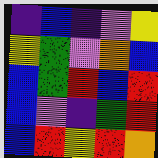[["indigo", "blue", "indigo", "violet", "yellow"], ["yellow", "green", "violet", "orange", "blue"], ["blue", "green", "red", "blue", "red"], ["blue", "violet", "indigo", "green", "red"], ["blue", "red", "yellow", "red", "orange"]]